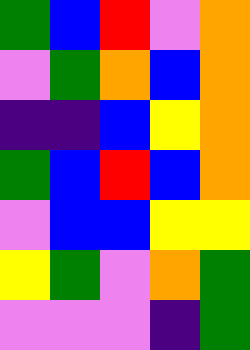[["green", "blue", "red", "violet", "orange"], ["violet", "green", "orange", "blue", "orange"], ["indigo", "indigo", "blue", "yellow", "orange"], ["green", "blue", "red", "blue", "orange"], ["violet", "blue", "blue", "yellow", "yellow"], ["yellow", "green", "violet", "orange", "green"], ["violet", "violet", "violet", "indigo", "green"]]